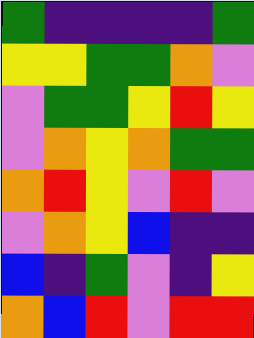[["green", "indigo", "indigo", "indigo", "indigo", "green"], ["yellow", "yellow", "green", "green", "orange", "violet"], ["violet", "green", "green", "yellow", "red", "yellow"], ["violet", "orange", "yellow", "orange", "green", "green"], ["orange", "red", "yellow", "violet", "red", "violet"], ["violet", "orange", "yellow", "blue", "indigo", "indigo"], ["blue", "indigo", "green", "violet", "indigo", "yellow"], ["orange", "blue", "red", "violet", "red", "red"]]